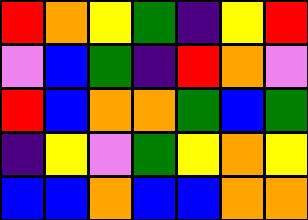[["red", "orange", "yellow", "green", "indigo", "yellow", "red"], ["violet", "blue", "green", "indigo", "red", "orange", "violet"], ["red", "blue", "orange", "orange", "green", "blue", "green"], ["indigo", "yellow", "violet", "green", "yellow", "orange", "yellow"], ["blue", "blue", "orange", "blue", "blue", "orange", "orange"]]